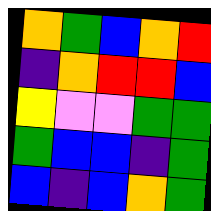[["orange", "green", "blue", "orange", "red"], ["indigo", "orange", "red", "red", "blue"], ["yellow", "violet", "violet", "green", "green"], ["green", "blue", "blue", "indigo", "green"], ["blue", "indigo", "blue", "orange", "green"]]